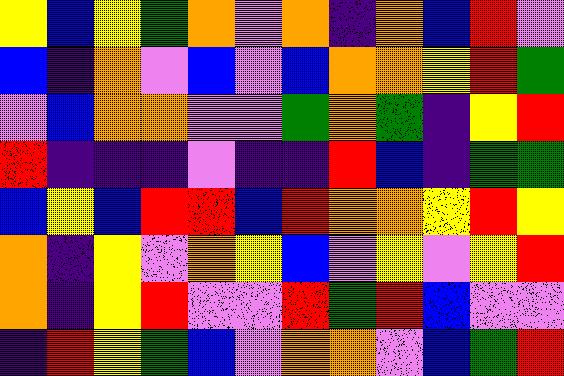[["yellow", "blue", "yellow", "green", "orange", "violet", "orange", "indigo", "orange", "blue", "red", "violet"], ["blue", "indigo", "orange", "violet", "blue", "violet", "blue", "orange", "orange", "yellow", "red", "green"], ["violet", "blue", "orange", "orange", "violet", "violet", "green", "orange", "green", "indigo", "yellow", "red"], ["red", "indigo", "indigo", "indigo", "violet", "indigo", "indigo", "red", "blue", "indigo", "green", "green"], ["blue", "yellow", "blue", "red", "red", "blue", "red", "orange", "orange", "yellow", "red", "yellow"], ["orange", "indigo", "yellow", "violet", "orange", "yellow", "blue", "violet", "yellow", "violet", "yellow", "red"], ["orange", "indigo", "yellow", "red", "violet", "violet", "red", "green", "red", "blue", "violet", "violet"], ["indigo", "red", "yellow", "green", "blue", "violet", "orange", "orange", "violet", "blue", "green", "red"]]